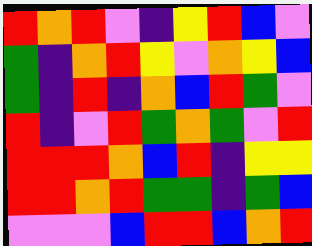[["red", "orange", "red", "violet", "indigo", "yellow", "red", "blue", "violet"], ["green", "indigo", "orange", "red", "yellow", "violet", "orange", "yellow", "blue"], ["green", "indigo", "red", "indigo", "orange", "blue", "red", "green", "violet"], ["red", "indigo", "violet", "red", "green", "orange", "green", "violet", "red"], ["red", "red", "red", "orange", "blue", "red", "indigo", "yellow", "yellow"], ["red", "red", "orange", "red", "green", "green", "indigo", "green", "blue"], ["violet", "violet", "violet", "blue", "red", "red", "blue", "orange", "red"]]